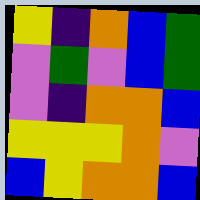[["yellow", "indigo", "orange", "blue", "green"], ["violet", "green", "violet", "blue", "green"], ["violet", "indigo", "orange", "orange", "blue"], ["yellow", "yellow", "yellow", "orange", "violet"], ["blue", "yellow", "orange", "orange", "blue"]]